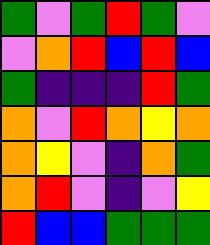[["green", "violet", "green", "red", "green", "violet"], ["violet", "orange", "red", "blue", "red", "blue"], ["green", "indigo", "indigo", "indigo", "red", "green"], ["orange", "violet", "red", "orange", "yellow", "orange"], ["orange", "yellow", "violet", "indigo", "orange", "green"], ["orange", "red", "violet", "indigo", "violet", "yellow"], ["red", "blue", "blue", "green", "green", "green"]]